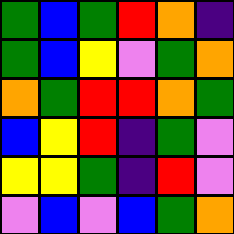[["green", "blue", "green", "red", "orange", "indigo"], ["green", "blue", "yellow", "violet", "green", "orange"], ["orange", "green", "red", "red", "orange", "green"], ["blue", "yellow", "red", "indigo", "green", "violet"], ["yellow", "yellow", "green", "indigo", "red", "violet"], ["violet", "blue", "violet", "blue", "green", "orange"]]